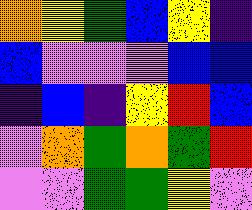[["orange", "yellow", "green", "blue", "yellow", "indigo"], ["blue", "violet", "violet", "violet", "blue", "blue"], ["indigo", "blue", "indigo", "yellow", "red", "blue"], ["violet", "orange", "green", "orange", "green", "red"], ["violet", "violet", "green", "green", "yellow", "violet"]]